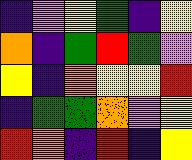[["indigo", "violet", "yellow", "green", "indigo", "yellow"], ["orange", "indigo", "green", "red", "green", "violet"], ["yellow", "indigo", "orange", "yellow", "yellow", "red"], ["indigo", "green", "green", "orange", "violet", "yellow"], ["red", "orange", "indigo", "red", "indigo", "yellow"]]